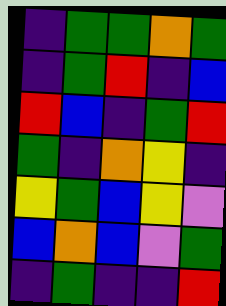[["indigo", "green", "green", "orange", "green"], ["indigo", "green", "red", "indigo", "blue"], ["red", "blue", "indigo", "green", "red"], ["green", "indigo", "orange", "yellow", "indigo"], ["yellow", "green", "blue", "yellow", "violet"], ["blue", "orange", "blue", "violet", "green"], ["indigo", "green", "indigo", "indigo", "red"]]